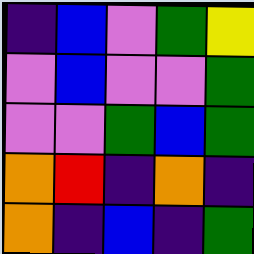[["indigo", "blue", "violet", "green", "yellow"], ["violet", "blue", "violet", "violet", "green"], ["violet", "violet", "green", "blue", "green"], ["orange", "red", "indigo", "orange", "indigo"], ["orange", "indigo", "blue", "indigo", "green"]]